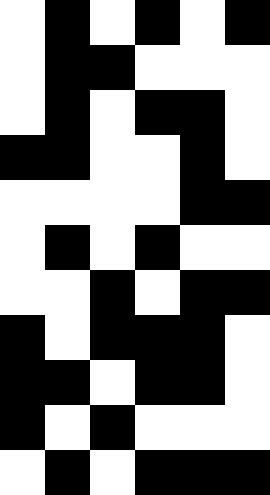[["white", "black", "white", "black", "white", "black"], ["white", "black", "black", "white", "white", "white"], ["white", "black", "white", "black", "black", "white"], ["black", "black", "white", "white", "black", "white"], ["white", "white", "white", "white", "black", "black"], ["white", "black", "white", "black", "white", "white"], ["white", "white", "black", "white", "black", "black"], ["black", "white", "black", "black", "black", "white"], ["black", "black", "white", "black", "black", "white"], ["black", "white", "black", "white", "white", "white"], ["white", "black", "white", "black", "black", "black"]]